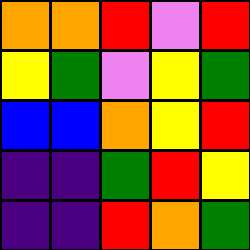[["orange", "orange", "red", "violet", "red"], ["yellow", "green", "violet", "yellow", "green"], ["blue", "blue", "orange", "yellow", "red"], ["indigo", "indigo", "green", "red", "yellow"], ["indigo", "indigo", "red", "orange", "green"]]